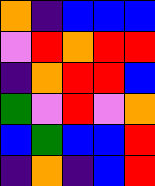[["orange", "indigo", "blue", "blue", "blue"], ["violet", "red", "orange", "red", "red"], ["indigo", "orange", "red", "red", "blue"], ["green", "violet", "red", "violet", "orange"], ["blue", "green", "blue", "blue", "red"], ["indigo", "orange", "indigo", "blue", "red"]]